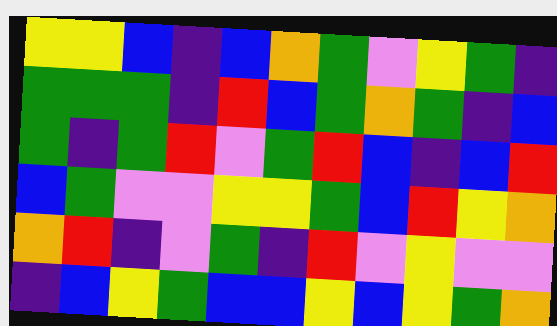[["yellow", "yellow", "blue", "indigo", "blue", "orange", "green", "violet", "yellow", "green", "indigo"], ["green", "green", "green", "indigo", "red", "blue", "green", "orange", "green", "indigo", "blue"], ["green", "indigo", "green", "red", "violet", "green", "red", "blue", "indigo", "blue", "red"], ["blue", "green", "violet", "violet", "yellow", "yellow", "green", "blue", "red", "yellow", "orange"], ["orange", "red", "indigo", "violet", "green", "indigo", "red", "violet", "yellow", "violet", "violet"], ["indigo", "blue", "yellow", "green", "blue", "blue", "yellow", "blue", "yellow", "green", "orange"]]